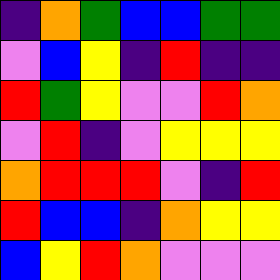[["indigo", "orange", "green", "blue", "blue", "green", "green"], ["violet", "blue", "yellow", "indigo", "red", "indigo", "indigo"], ["red", "green", "yellow", "violet", "violet", "red", "orange"], ["violet", "red", "indigo", "violet", "yellow", "yellow", "yellow"], ["orange", "red", "red", "red", "violet", "indigo", "red"], ["red", "blue", "blue", "indigo", "orange", "yellow", "yellow"], ["blue", "yellow", "red", "orange", "violet", "violet", "violet"]]